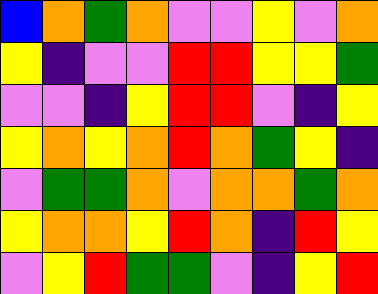[["blue", "orange", "green", "orange", "violet", "violet", "yellow", "violet", "orange"], ["yellow", "indigo", "violet", "violet", "red", "red", "yellow", "yellow", "green"], ["violet", "violet", "indigo", "yellow", "red", "red", "violet", "indigo", "yellow"], ["yellow", "orange", "yellow", "orange", "red", "orange", "green", "yellow", "indigo"], ["violet", "green", "green", "orange", "violet", "orange", "orange", "green", "orange"], ["yellow", "orange", "orange", "yellow", "red", "orange", "indigo", "red", "yellow"], ["violet", "yellow", "red", "green", "green", "violet", "indigo", "yellow", "red"]]